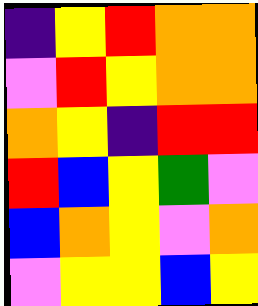[["indigo", "yellow", "red", "orange", "orange"], ["violet", "red", "yellow", "orange", "orange"], ["orange", "yellow", "indigo", "red", "red"], ["red", "blue", "yellow", "green", "violet"], ["blue", "orange", "yellow", "violet", "orange"], ["violet", "yellow", "yellow", "blue", "yellow"]]